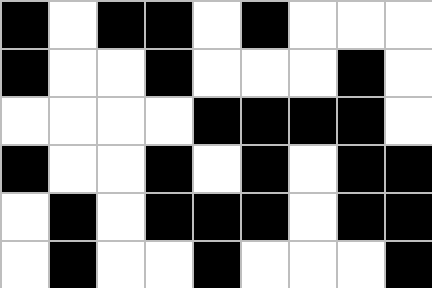[["black", "white", "black", "black", "white", "black", "white", "white", "white"], ["black", "white", "white", "black", "white", "white", "white", "black", "white"], ["white", "white", "white", "white", "black", "black", "black", "black", "white"], ["black", "white", "white", "black", "white", "black", "white", "black", "black"], ["white", "black", "white", "black", "black", "black", "white", "black", "black"], ["white", "black", "white", "white", "black", "white", "white", "white", "black"]]